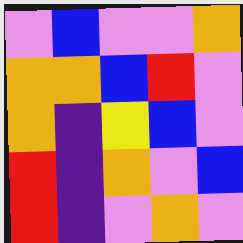[["violet", "blue", "violet", "violet", "orange"], ["orange", "orange", "blue", "red", "violet"], ["orange", "indigo", "yellow", "blue", "violet"], ["red", "indigo", "orange", "violet", "blue"], ["red", "indigo", "violet", "orange", "violet"]]